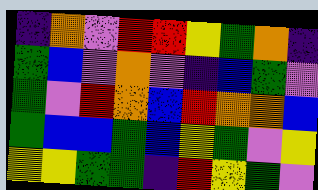[["indigo", "orange", "violet", "red", "red", "yellow", "green", "orange", "indigo"], ["green", "blue", "violet", "orange", "violet", "indigo", "blue", "green", "violet"], ["green", "violet", "red", "orange", "blue", "red", "orange", "orange", "blue"], ["green", "blue", "blue", "green", "blue", "yellow", "green", "violet", "yellow"], ["yellow", "yellow", "green", "green", "indigo", "red", "yellow", "green", "violet"]]